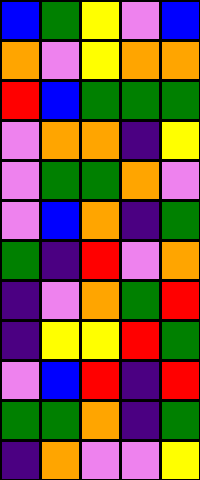[["blue", "green", "yellow", "violet", "blue"], ["orange", "violet", "yellow", "orange", "orange"], ["red", "blue", "green", "green", "green"], ["violet", "orange", "orange", "indigo", "yellow"], ["violet", "green", "green", "orange", "violet"], ["violet", "blue", "orange", "indigo", "green"], ["green", "indigo", "red", "violet", "orange"], ["indigo", "violet", "orange", "green", "red"], ["indigo", "yellow", "yellow", "red", "green"], ["violet", "blue", "red", "indigo", "red"], ["green", "green", "orange", "indigo", "green"], ["indigo", "orange", "violet", "violet", "yellow"]]